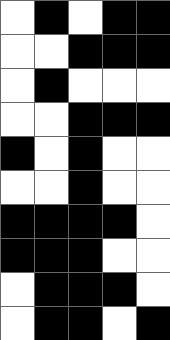[["white", "black", "white", "black", "black"], ["white", "white", "black", "black", "black"], ["white", "black", "white", "white", "white"], ["white", "white", "black", "black", "black"], ["black", "white", "black", "white", "white"], ["white", "white", "black", "white", "white"], ["black", "black", "black", "black", "white"], ["black", "black", "black", "white", "white"], ["white", "black", "black", "black", "white"], ["white", "black", "black", "white", "black"]]